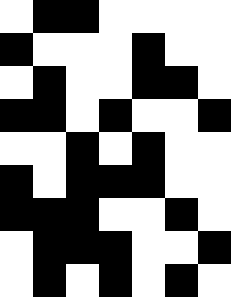[["white", "black", "black", "white", "white", "white", "white"], ["black", "white", "white", "white", "black", "white", "white"], ["white", "black", "white", "white", "black", "black", "white"], ["black", "black", "white", "black", "white", "white", "black"], ["white", "white", "black", "white", "black", "white", "white"], ["black", "white", "black", "black", "black", "white", "white"], ["black", "black", "black", "white", "white", "black", "white"], ["white", "black", "black", "black", "white", "white", "black"], ["white", "black", "white", "black", "white", "black", "white"]]